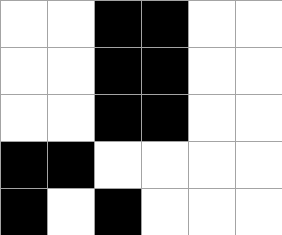[["white", "white", "black", "black", "white", "white"], ["white", "white", "black", "black", "white", "white"], ["white", "white", "black", "black", "white", "white"], ["black", "black", "white", "white", "white", "white"], ["black", "white", "black", "white", "white", "white"]]